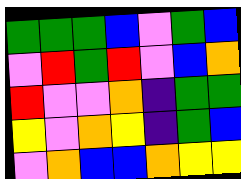[["green", "green", "green", "blue", "violet", "green", "blue"], ["violet", "red", "green", "red", "violet", "blue", "orange"], ["red", "violet", "violet", "orange", "indigo", "green", "green"], ["yellow", "violet", "orange", "yellow", "indigo", "green", "blue"], ["violet", "orange", "blue", "blue", "orange", "yellow", "yellow"]]